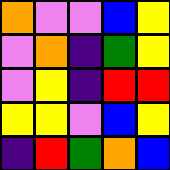[["orange", "violet", "violet", "blue", "yellow"], ["violet", "orange", "indigo", "green", "yellow"], ["violet", "yellow", "indigo", "red", "red"], ["yellow", "yellow", "violet", "blue", "yellow"], ["indigo", "red", "green", "orange", "blue"]]